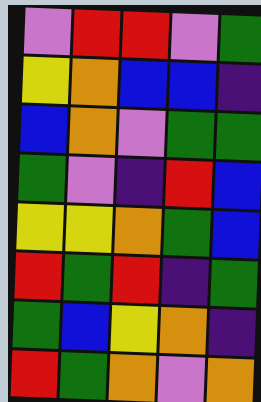[["violet", "red", "red", "violet", "green"], ["yellow", "orange", "blue", "blue", "indigo"], ["blue", "orange", "violet", "green", "green"], ["green", "violet", "indigo", "red", "blue"], ["yellow", "yellow", "orange", "green", "blue"], ["red", "green", "red", "indigo", "green"], ["green", "blue", "yellow", "orange", "indigo"], ["red", "green", "orange", "violet", "orange"]]